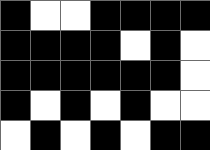[["black", "white", "white", "black", "black", "black", "black"], ["black", "black", "black", "black", "white", "black", "white"], ["black", "black", "black", "black", "black", "black", "white"], ["black", "white", "black", "white", "black", "white", "white"], ["white", "black", "white", "black", "white", "black", "black"]]